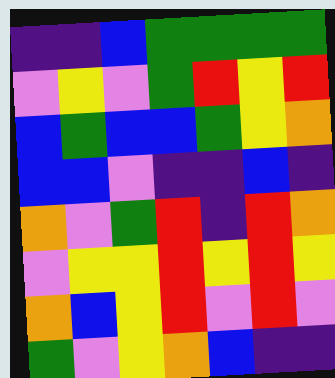[["indigo", "indigo", "blue", "green", "green", "green", "green"], ["violet", "yellow", "violet", "green", "red", "yellow", "red"], ["blue", "green", "blue", "blue", "green", "yellow", "orange"], ["blue", "blue", "violet", "indigo", "indigo", "blue", "indigo"], ["orange", "violet", "green", "red", "indigo", "red", "orange"], ["violet", "yellow", "yellow", "red", "yellow", "red", "yellow"], ["orange", "blue", "yellow", "red", "violet", "red", "violet"], ["green", "violet", "yellow", "orange", "blue", "indigo", "indigo"]]